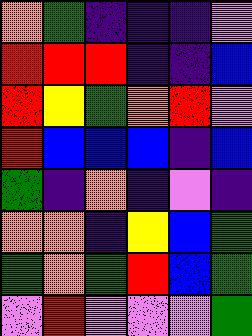[["orange", "green", "indigo", "indigo", "indigo", "violet"], ["red", "red", "red", "indigo", "indigo", "blue"], ["red", "yellow", "green", "orange", "red", "violet"], ["red", "blue", "blue", "blue", "indigo", "blue"], ["green", "indigo", "orange", "indigo", "violet", "indigo"], ["orange", "orange", "indigo", "yellow", "blue", "green"], ["green", "orange", "green", "red", "blue", "green"], ["violet", "red", "violet", "violet", "violet", "green"]]